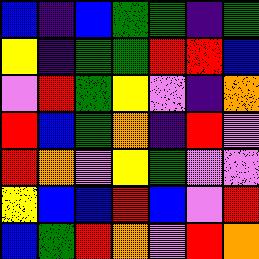[["blue", "indigo", "blue", "green", "green", "indigo", "green"], ["yellow", "indigo", "green", "green", "red", "red", "blue"], ["violet", "red", "green", "yellow", "violet", "indigo", "orange"], ["red", "blue", "green", "orange", "indigo", "red", "violet"], ["red", "orange", "violet", "yellow", "green", "violet", "violet"], ["yellow", "blue", "blue", "red", "blue", "violet", "red"], ["blue", "green", "red", "orange", "violet", "red", "orange"]]